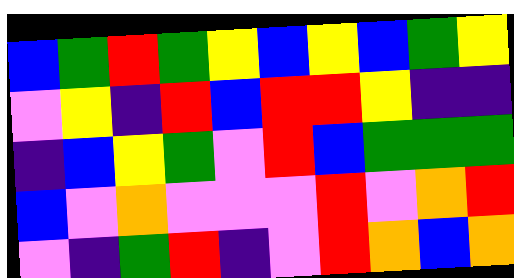[["blue", "green", "red", "green", "yellow", "blue", "yellow", "blue", "green", "yellow"], ["violet", "yellow", "indigo", "red", "blue", "red", "red", "yellow", "indigo", "indigo"], ["indigo", "blue", "yellow", "green", "violet", "red", "blue", "green", "green", "green"], ["blue", "violet", "orange", "violet", "violet", "violet", "red", "violet", "orange", "red"], ["violet", "indigo", "green", "red", "indigo", "violet", "red", "orange", "blue", "orange"]]